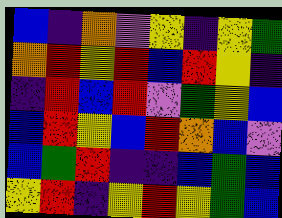[["blue", "indigo", "orange", "violet", "yellow", "indigo", "yellow", "green"], ["orange", "red", "yellow", "red", "blue", "red", "yellow", "indigo"], ["indigo", "red", "blue", "red", "violet", "green", "yellow", "blue"], ["blue", "red", "yellow", "blue", "red", "orange", "blue", "violet"], ["blue", "green", "red", "indigo", "indigo", "blue", "green", "blue"], ["yellow", "red", "indigo", "yellow", "red", "yellow", "green", "blue"]]